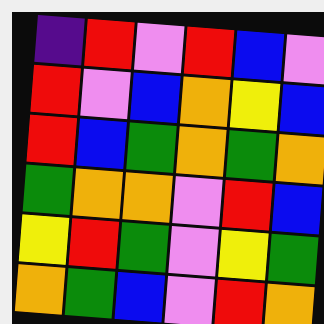[["indigo", "red", "violet", "red", "blue", "violet"], ["red", "violet", "blue", "orange", "yellow", "blue"], ["red", "blue", "green", "orange", "green", "orange"], ["green", "orange", "orange", "violet", "red", "blue"], ["yellow", "red", "green", "violet", "yellow", "green"], ["orange", "green", "blue", "violet", "red", "orange"]]